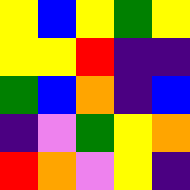[["yellow", "blue", "yellow", "green", "yellow"], ["yellow", "yellow", "red", "indigo", "indigo"], ["green", "blue", "orange", "indigo", "blue"], ["indigo", "violet", "green", "yellow", "orange"], ["red", "orange", "violet", "yellow", "indigo"]]